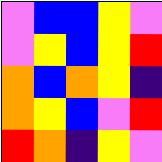[["violet", "blue", "blue", "yellow", "violet"], ["violet", "yellow", "blue", "yellow", "red"], ["orange", "blue", "orange", "yellow", "indigo"], ["orange", "yellow", "blue", "violet", "red"], ["red", "orange", "indigo", "yellow", "violet"]]